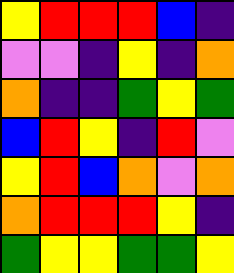[["yellow", "red", "red", "red", "blue", "indigo"], ["violet", "violet", "indigo", "yellow", "indigo", "orange"], ["orange", "indigo", "indigo", "green", "yellow", "green"], ["blue", "red", "yellow", "indigo", "red", "violet"], ["yellow", "red", "blue", "orange", "violet", "orange"], ["orange", "red", "red", "red", "yellow", "indigo"], ["green", "yellow", "yellow", "green", "green", "yellow"]]